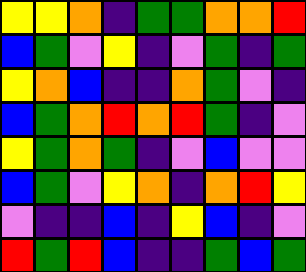[["yellow", "yellow", "orange", "indigo", "green", "green", "orange", "orange", "red"], ["blue", "green", "violet", "yellow", "indigo", "violet", "green", "indigo", "green"], ["yellow", "orange", "blue", "indigo", "indigo", "orange", "green", "violet", "indigo"], ["blue", "green", "orange", "red", "orange", "red", "green", "indigo", "violet"], ["yellow", "green", "orange", "green", "indigo", "violet", "blue", "violet", "violet"], ["blue", "green", "violet", "yellow", "orange", "indigo", "orange", "red", "yellow"], ["violet", "indigo", "indigo", "blue", "indigo", "yellow", "blue", "indigo", "violet"], ["red", "green", "red", "blue", "indigo", "indigo", "green", "blue", "green"]]